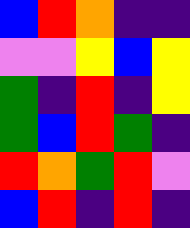[["blue", "red", "orange", "indigo", "indigo"], ["violet", "violet", "yellow", "blue", "yellow"], ["green", "indigo", "red", "indigo", "yellow"], ["green", "blue", "red", "green", "indigo"], ["red", "orange", "green", "red", "violet"], ["blue", "red", "indigo", "red", "indigo"]]